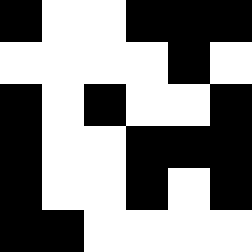[["black", "white", "white", "black", "black", "black"], ["white", "white", "white", "white", "black", "white"], ["black", "white", "black", "white", "white", "black"], ["black", "white", "white", "black", "black", "black"], ["black", "white", "white", "black", "white", "black"], ["black", "black", "white", "white", "white", "white"]]